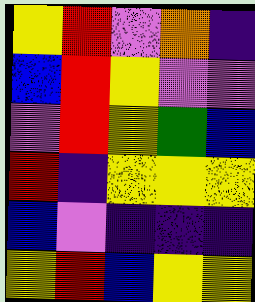[["yellow", "red", "violet", "orange", "indigo"], ["blue", "red", "yellow", "violet", "violet"], ["violet", "red", "yellow", "green", "blue"], ["red", "indigo", "yellow", "yellow", "yellow"], ["blue", "violet", "indigo", "indigo", "indigo"], ["yellow", "red", "blue", "yellow", "yellow"]]